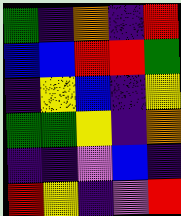[["green", "indigo", "orange", "indigo", "red"], ["blue", "blue", "red", "red", "green"], ["indigo", "yellow", "blue", "indigo", "yellow"], ["green", "green", "yellow", "indigo", "orange"], ["indigo", "indigo", "violet", "blue", "indigo"], ["red", "yellow", "indigo", "violet", "red"]]